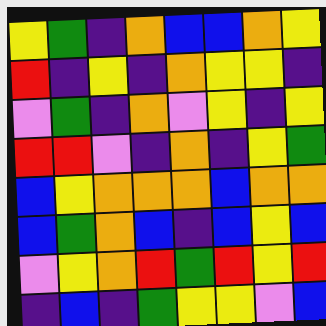[["yellow", "green", "indigo", "orange", "blue", "blue", "orange", "yellow"], ["red", "indigo", "yellow", "indigo", "orange", "yellow", "yellow", "indigo"], ["violet", "green", "indigo", "orange", "violet", "yellow", "indigo", "yellow"], ["red", "red", "violet", "indigo", "orange", "indigo", "yellow", "green"], ["blue", "yellow", "orange", "orange", "orange", "blue", "orange", "orange"], ["blue", "green", "orange", "blue", "indigo", "blue", "yellow", "blue"], ["violet", "yellow", "orange", "red", "green", "red", "yellow", "red"], ["indigo", "blue", "indigo", "green", "yellow", "yellow", "violet", "blue"]]